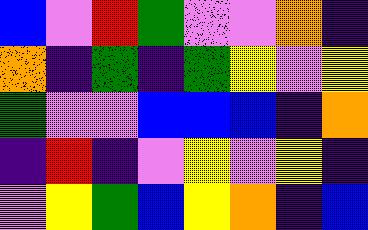[["blue", "violet", "red", "green", "violet", "violet", "orange", "indigo"], ["orange", "indigo", "green", "indigo", "green", "yellow", "violet", "yellow"], ["green", "violet", "violet", "blue", "blue", "blue", "indigo", "orange"], ["indigo", "red", "indigo", "violet", "yellow", "violet", "yellow", "indigo"], ["violet", "yellow", "green", "blue", "yellow", "orange", "indigo", "blue"]]